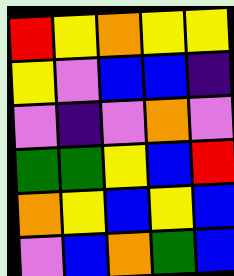[["red", "yellow", "orange", "yellow", "yellow"], ["yellow", "violet", "blue", "blue", "indigo"], ["violet", "indigo", "violet", "orange", "violet"], ["green", "green", "yellow", "blue", "red"], ["orange", "yellow", "blue", "yellow", "blue"], ["violet", "blue", "orange", "green", "blue"]]